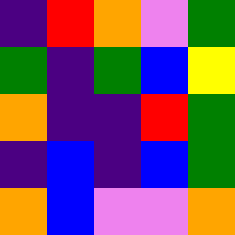[["indigo", "red", "orange", "violet", "green"], ["green", "indigo", "green", "blue", "yellow"], ["orange", "indigo", "indigo", "red", "green"], ["indigo", "blue", "indigo", "blue", "green"], ["orange", "blue", "violet", "violet", "orange"]]